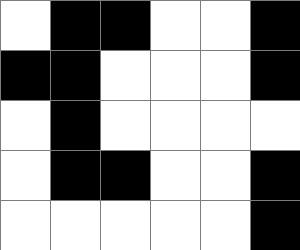[["white", "black", "black", "white", "white", "black"], ["black", "black", "white", "white", "white", "black"], ["white", "black", "white", "white", "white", "white"], ["white", "black", "black", "white", "white", "black"], ["white", "white", "white", "white", "white", "black"]]